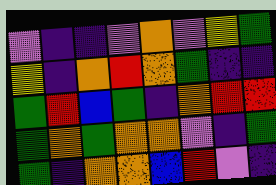[["violet", "indigo", "indigo", "violet", "orange", "violet", "yellow", "green"], ["yellow", "indigo", "orange", "red", "orange", "green", "indigo", "indigo"], ["green", "red", "blue", "green", "indigo", "orange", "red", "red"], ["green", "orange", "green", "orange", "orange", "violet", "indigo", "green"], ["green", "indigo", "orange", "orange", "blue", "red", "violet", "indigo"]]